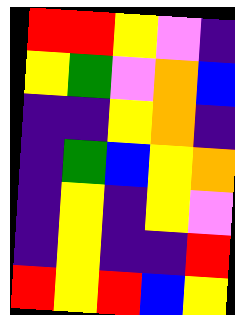[["red", "red", "yellow", "violet", "indigo"], ["yellow", "green", "violet", "orange", "blue"], ["indigo", "indigo", "yellow", "orange", "indigo"], ["indigo", "green", "blue", "yellow", "orange"], ["indigo", "yellow", "indigo", "yellow", "violet"], ["indigo", "yellow", "indigo", "indigo", "red"], ["red", "yellow", "red", "blue", "yellow"]]